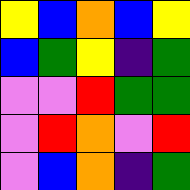[["yellow", "blue", "orange", "blue", "yellow"], ["blue", "green", "yellow", "indigo", "green"], ["violet", "violet", "red", "green", "green"], ["violet", "red", "orange", "violet", "red"], ["violet", "blue", "orange", "indigo", "green"]]